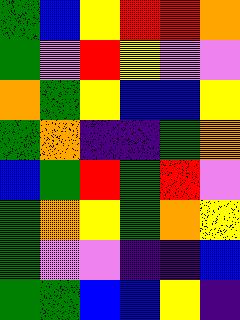[["green", "blue", "yellow", "red", "red", "orange"], ["green", "violet", "red", "yellow", "violet", "violet"], ["orange", "green", "yellow", "blue", "blue", "yellow"], ["green", "orange", "indigo", "indigo", "green", "orange"], ["blue", "green", "red", "green", "red", "violet"], ["green", "orange", "yellow", "green", "orange", "yellow"], ["green", "violet", "violet", "indigo", "indigo", "blue"], ["green", "green", "blue", "blue", "yellow", "indigo"]]